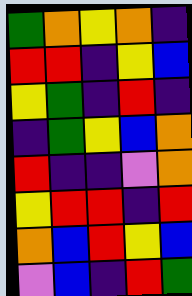[["green", "orange", "yellow", "orange", "indigo"], ["red", "red", "indigo", "yellow", "blue"], ["yellow", "green", "indigo", "red", "indigo"], ["indigo", "green", "yellow", "blue", "orange"], ["red", "indigo", "indigo", "violet", "orange"], ["yellow", "red", "red", "indigo", "red"], ["orange", "blue", "red", "yellow", "blue"], ["violet", "blue", "indigo", "red", "green"]]